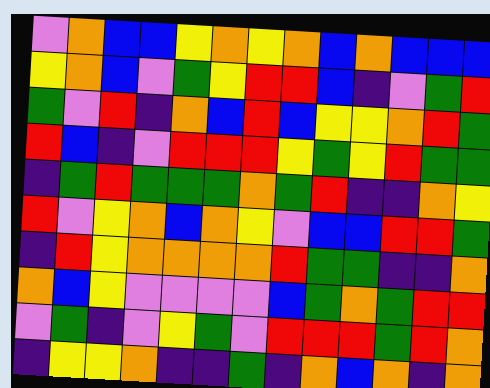[["violet", "orange", "blue", "blue", "yellow", "orange", "yellow", "orange", "blue", "orange", "blue", "blue", "blue"], ["yellow", "orange", "blue", "violet", "green", "yellow", "red", "red", "blue", "indigo", "violet", "green", "red"], ["green", "violet", "red", "indigo", "orange", "blue", "red", "blue", "yellow", "yellow", "orange", "red", "green"], ["red", "blue", "indigo", "violet", "red", "red", "red", "yellow", "green", "yellow", "red", "green", "green"], ["indigo", "green", "red", "green", "green", "green", "orange", "green", "red", "indigo", "indigo", "orange", "yellow"], ["red", "violet", "yellow", "orange", "blue", "orange", "yellow", "violet", "blue", "blue", "red", "red", "green"], ["indigo", "red", "yellow", "orange", "orange", "orange", "orange", "red", "green", "green", "indigo", "indigo", "orange"], ["orange", "blue", "yellow", "violet", "violet", "violet", "violet", "blue", "green", "orange", "green", "red", "red"], ["violet", "green", "indigo", "violet", "yellow", "green", "violet", "red", "red", "red", "green", "red", "orange"], ["indigo", "yellow", "yellow", "orange", "indigo", "indigo", "green", "indigo", "orange", "blue", "orange", "indigo", "orange"]]